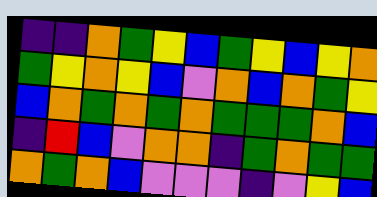[["indigo", "indigo", "orange", "green", "yellow", "blue", "green", "yellow", "blue", "yellow", "orange"], ["green", "yellow", "orange", "yellow", "blue", "violet", "orange", "blue", "orange", "green", "yellow"], ["blue", "orange", "green", "orange", "green", "orange", "green", "green", "green", "orange", "blue"], ["indigo", "red", "blue", "violet", "orange", "orange", "indigo", "green", "orange", "green", "green"], ["orange", "green", "orange", "blue", "violet", "violet", "violet", "indigo", "violet", "yellow", "blue"]]